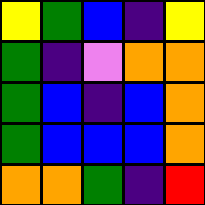[["yellow", "green", "blue", "indigo", "yellow"], ["green", "indigo", "violet", "orange", "orange"], ["green", "blue", "indigo", "blue", "orange"], ["green", "blue", "blue", "blue", "orange"], ["orange", "orange", "green", "indigo", "red"]]